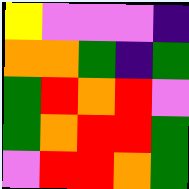[["yellow", "violet", "violet", "violet", "indigo"], ["orange", "orange", "green", "indigo", "green"], ["green", "red", "orange", "red", "violet"], ["green", "orange", "red", "red", "green"], ["violet", "red", "red", "orange", "green"]]